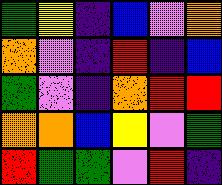[["green", "yellow", "indigo", "blue", "violet", "orange"], ["orange", "violet", "indigo", "red", "indigo", "blue"], ["green", "violet", "indigo", "orange", "red", "red"], ["orange", "orange", "blue", "yellow", "violet", "green"], ["red", "green", "green", "violet", "red", "indigo"]]